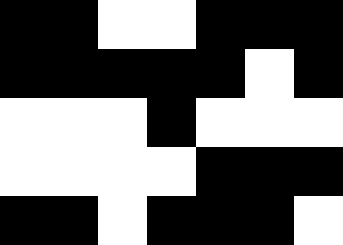[["black", "black", "white", "white", "black", "black", "black"], ["black", "black", "black", "black", "black", "white", "black"], ["white", "white", "white", "black", "white", "white", "white"], ["white", "white", "white", "white", "black", "black", "black"], ["black", "black", "white", "black", "black", "black", "white"]]